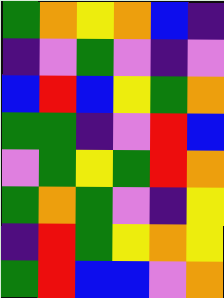[["green", "orange", "yellow", "orange", "blue", "indigo"], ["indigo", "violet", "green", "violet", "indigo", "violet"], ["blue", "red", "blue", "yellow", "green", "orange"], ["green", "green", "indigo", "violet", "red", "blue"], ["violet", "green", "yellow", "green", "red", "orange"], ["green", "orange", "green", "violet", "indigo", "yellow"], ["indigo", "red", "green", "yellow", "orange", "yellow"], ["green", "red", "blue", "blue", "violet", "orange"]]